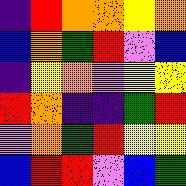[["indigo", "red", "orange", "orange", "yellow", "orange"], ["blue", "orange", "green", "red", "violet", "blue"], ["indigo", "yellow", "orange", "violet", "yellow", "yellow"], ["red", "orange", "indigo", "indigo", "green", "red"], ["violet", "orange", "green", "red", "yellow", "yellow"], ["blue", "red", "red", "violet", "blue", "green"]]